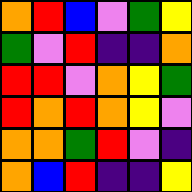[["orange", "red", "blue", "violet", "green", "yellow"], ["green", "violet", "red", "indigo", "indigo", "orange"], ["red", "red", "violet", "orange", "yellow", "green"], ["red", "orange", "red", "orange", "yellow", "violet"], ["orange", "orange", "green", "red", "violet", "indigo"], ["orange", "blue", "red", "indigo", "indigo", "yellow"]]